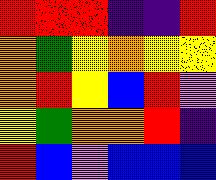[["red", "red", "red", "indigo", "indigo", "red"], ["orange", "green", "yellow", "orange", "yellow", "yellow"], ["orange", "red", "yellow", "blue", "red", "violet"], ["yellow", "green", "orange", "orange", "red", "indigo"], ["red", "blue", "violet", "blue", "blue", "blue"]]